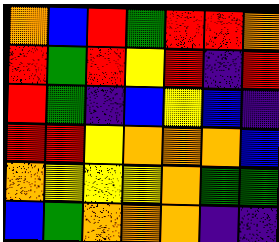[["orange", "blue", "red", "green", "red", "red", "orange"], ["red", "green", "red", "yellow", "red", "indigo", "red"], ["red", "green", "indigo", "blue", "yellow", "blue", "indigo"], ["red", "red", "yellow", "orange", "orange", "orange", "blue"], ["orange", "yellow", "yellow", "yellow", "orange", "green", "green"], ["blue", "green", "orange", "orange", "orange", "indigo", "indigo"]]